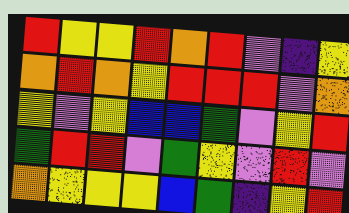[["red", "yellow", "yellow", "red", "orange", "red", "violet", "indigo", "yellow"], ["orange", "red", "orange", "yellow", "red", "red", "red", "violet", "orange"], ["yellow", "violet", "yellow", "blue", "blue", "green", "violet", "yellow", "red"], ["green", "red", "red", "violet", "green", "yellow", "violet", "red", "violet"], ["orange", "yellow", "yellow", "yellow", "blue", "green", "indigo", "yellow", "red"]]